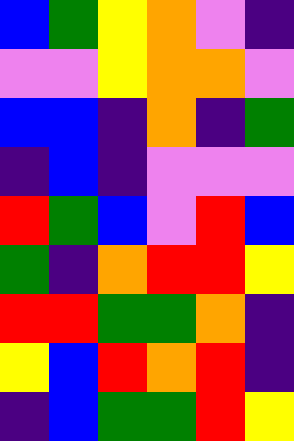[["blue", "green", "yellow", "orange", "violet", "indigo"], ["violet", "violet", "yellow", "orange", "orange", "violet"], ["blue", "blue", "indigo", "orange", "indigo", "green"], ["indigo", "blue", "indigo", "violet", "violet", "violet"], ["red", "green", "blue", "violet", "red", "blue"], ["green", "indigo", "orange", "red", "red", "yellow"], ["red", "red", "green", "green", "orange", "indigo"], ["yellow", "blue", "red", "orange", "red", "indigo"], ["indigo", "blue", "green", "green", "red", "yellow"]]